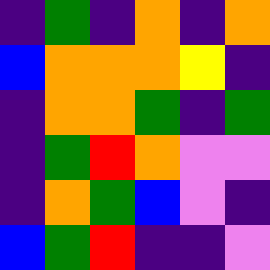[["indigo", "green", "indigo", "orange", "indigo", "orange"], ["blue", "orange", "orange", "orange", "yellow", "indigo"], ["indigo", "orange", "orange", "green", "indigo", "green"], ["indigo", "green", "red", "orange", "violet", "violet"], ["indigo", "orange", "green", "blue", "violet", "indigo"], ["blue", "green", "red", "indigo", "indigo", "violet"]]